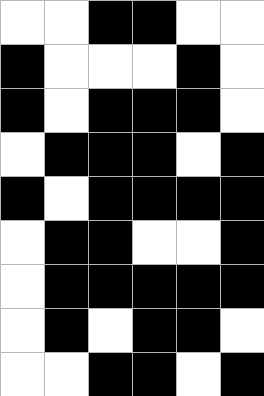[["white", "white", "black", "black", "white", "white"], ["black", "white", "white", "white", "black", "white"], ["black", "white", "black", "black", "black", "white"], ["white", "black", "black", "black", "white", "black"], ["black", "white", "black", "black", "black", "black"], ["white", "black", "black", "white", "white", "black"], ["white", "black", "black", "black", "black", "black"], ["white", "black", "white", "black", "black", "white"], ["white", "white", "black", "black", "white", "black"]]